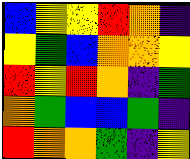[["blue", "yellow", "yellow", "red", "orange", "indigo"], ["yellow", "green", "blue", "orange", "orange", "yellow"], ["red", "yellow", "red", "orange", "indigo", "green"], ["orange", "green", "blue", "blue", "green", "indigo"], ["red", "orange", "orange", "green", "indigo", "yellow"]]